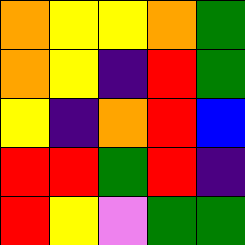[["orange", "yellow", "yellow", "orange", "green"], ["orange", "yellow", "indigo", "red", "green"], ["yellow", "indigo", "orange", "red", "blue"], ["red", "red", "green", "red", "indigo"], ["red", "yellow", "violet", "green", "green"]]